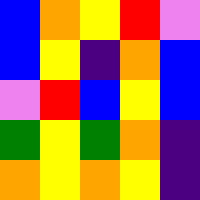[["blue", "orange", "yellow", "red", "violet"], ["blue", "yellow", "indigo", "orange", "blue"], ["violet", "red", "blue", "yellow", "blue"], ["green", "yellow", "green", "orange", "indigo"], ["orange", "yellow", "orange", "yellow", "indigo"]]